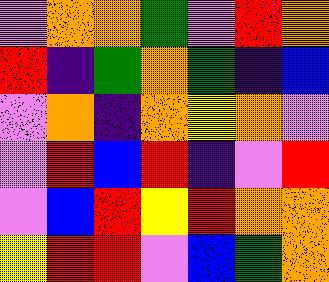[["violet", "orange", "orange", "green", "violet", "red", "orange"], ["red", "indigo", "green", "orange", "green", "indigo", "blue"], ["violet", "orange", "indigo", "orange", "yellow", "orange", "violet"], ["violet", "red", "blue", "red", "indigo", "violet", "red"], ["violet", "blue", "red", "yellow", "red", "orange", "orange"], ["yellow", "red", "red", "violet", "blue", "green", "orange"]]